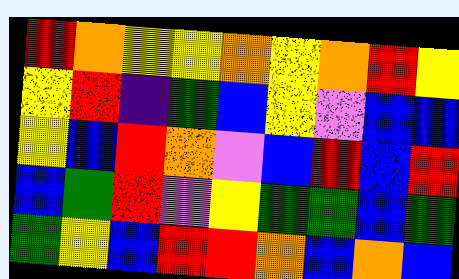[["red", "orange", "yellow", "yellow", "orange", "yellow", "orange", "red", "yellow"], ["yellow", "red", "indigo", "green", "blue", "yellow", "violet", "blue", "blue"], ["yellow", "blue", "red", "orange", "violet", "blue", "red", "blue", "red"], ["blue", "green", "red", "violet", "yellow", "green", "green", "blue", "green"], ["green", "yellow", "blue", "red", "red", "orange", "blue", "orange", "blue"]]